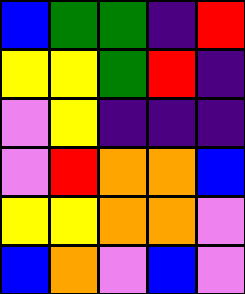[["blue", "green", "green", "indigo", "red"], ["yellow", "yellow", "green", "red", "indigo"], ["violet", "yellow", "indigo", "indigo", "indigo"], ["violet", "red", "orange", "orange", "blue"], ["yellow", "yellow", "orange", "orange", "violet"], ["blue", "orange", "violet", "blue", "violet"]]